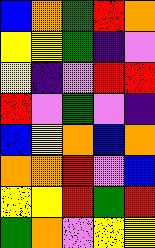[["blue", "orange", "green", "red", "orange"], ["yellow", "yellow", "green", "indigo", "violet"], ["yellow", "indigo", "violet", "red", "red"], ["red", "violet", "green", "violet", "indigo"], ["blue", "yellow", "orange", "blue", "orange"], ["orange", "orange", "red", "violet", "blue"], ["yellow", "yellow", "red", "green", "red"], ["green", "orange", "violet", "yellow", "yellow"]]